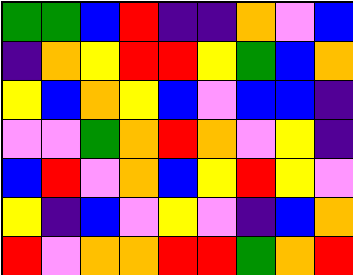[["green", "green", "blue", "red", "indigo", "indigo", "orange", "violet", "blue"], ["indigo", "orange", "yellow", "red", "red", "yellow", "green", "blue", "orange"], ["yellow", "blue", "orange", "yellow", "blue", "violet", "blue", "blue", "indigo"], ["violet", "violet", "green", "orange", "red", "orange", "violet", "yellow", "indigo"], ["blue", "red", "violet", "orange", "blue", "yellow", "red", "yellow", "violet"], ["yellow", "indigo", "blue", "violet", "yellow", "violet", "indigo", "blue", "orange"], ["red", "violet", "orange", "orange", "red", "red", "green", "orange", "red"]]